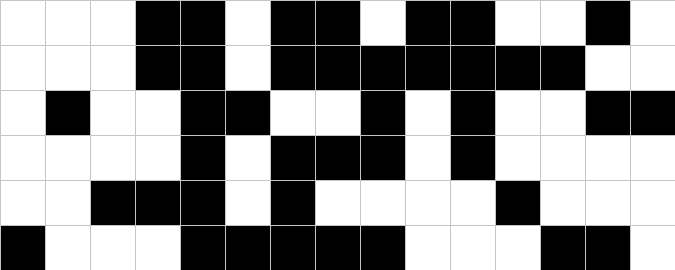[["white", "white", "white", "black", "black", "white", "black", "black", "white", "black", "black", "white", "white", "black", "white"], ["white", "white", "white", "black", "black", "white", "black", "black", "black", "black", "black", "black", "black", "white", "white"], ["white", "black", "white", "white", "black", "black", "white", "white", "black", "white", "black", "white", "white", "black", "black"], ["white", "white", "white", "white", "black", "white", "black", "black", "black", "white", "black", "white", "white", "white", "white"], ["white", "white", "black", "black", "black", "white", "black", "white", "white", "white", "white", "black", "white", "white", "white"], ["black", "white", "white", "white", "black", "black", "black", "black", "black", "white", "white", "white", "black", "black", "white"]]